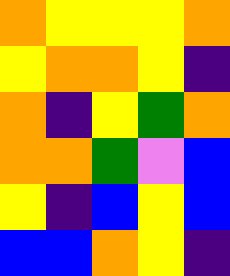[["orange", "yellow", "yellow", "yellow", "orange"], ["yellow", "orange", "orange", "yellow", "indigo"], ["orange", "indigo", "yellow", "green", "orange"], ["orange", "orange", "green", "violet", "blue"], ["yellow", "indigo", "blue", "yellow", "blue"], ["blue", "blue", "orange", "yellow", "indigo"]]